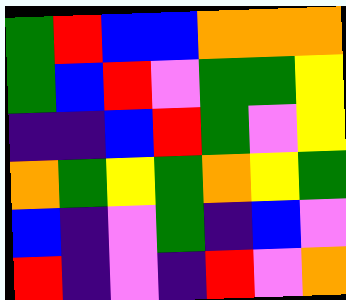[["green", "red", "blue", "blue", "orange", "orange", "orange"], ["green", "blue", "red", "violet", "green", "green", "yellow"], ["indigo", "indigo", "blue", "red", "green", "violet", "yellow"], ["orange", "green", "yellow", "green", "orange", "yellow", "green"], ["blue", "indigo", "violet", "green", "indigo", "blue", "violet"], ["red", "indigo", "violet", "indigo", "red", "violet", "orange"]]